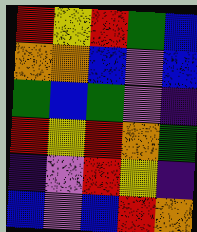[["red", "yellow", "red", "green", "blue"], ["orange", "orange", "blue", "violet", "blue"], ["green", "blue", "green", "violet", "indigo"], ["red", "yellow", "red", "orange", "green"], ["indigo", "violet", "red", "yellow", "indigo"], ["blue", "violet", "blue", "red", "orange"]]